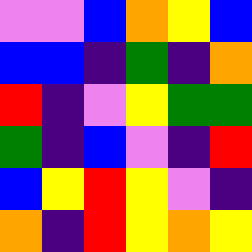[["violet", "violet", "blue", "orange", "yellow", "blue"], ["blue", "blue", "indigo", "green", "indigo", "orange"], ["red", "indigo", "violet", "yellow", "green", "green"], ["green", "indigo", "blue", "violet", "indigo", "red"], ["blue", "yellow", "red", "yellow", "violet", "indigo"], ["orange", "indigo", "red", "yellow", "orange", "yellow"]]